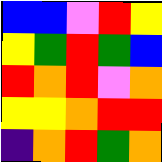[["blue", "blue", "violet", "red", "yellow"], ["yellow", "green", "red", "green", "blue"], ["red", "orange", "red", "violet", "orange"], ["yellow", "yellow", "orange", "red", "red"], ["indigo", "orange", "red", "green", "orange"]]